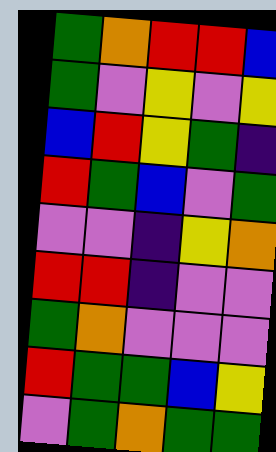[["green", "orange", "red", "red", "blue"], ["green", "violet", "yellow", "violet", "yellow"], ["blue", "red", "yellow", "green", "indigo"], ["red", "green", "blue", "violet", "green"], ["violet", "violet", "indigo", "yellow", "orange"], ["red", "red", "indigo", "violet", "violet"], ["green", "orange", "violet", "violet", "violet"], ["red", "green", "green", "blue", "yellow"], ["violet", "green", "orange", "green", "green"]]